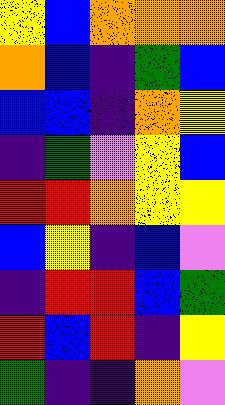[["yellow", "blue", "orange", "orange", "orange"], ["orange", "blue", "indigo", "green", "blue"], ["blue", "blue", "indigo", "orange", "yellow"], ["indigo", "green", "violet", "yellow", "blue"], ["red", "red", "orange", "yellow", "yellow"], ["blue", "yellow", "indigo", "blue", "violet"], ["indigo", "red", "red", "blue", "green"], ["red", "blue", "red", "indigo", "yellow"], ["green", "indigo", "indigo", "orange", "violet"]]